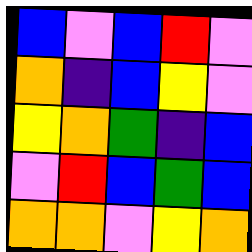[["blue", "violet", "blue", "red", "violet"], ["orange", "indigo", "blue", "yellow", "violet"], ["yellow", "orange", "green", "indigo", "blue"], ["violet", "red", "blue", "green", "blue"], ["orange", "orange", "violet", "yellow", "orange"]]